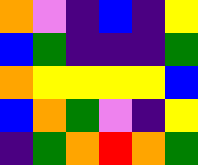[["orange", "violet", "indigo", "blue", "indigo", "yellow"], ["blue", "green", "indigo", "indigo", "indigo", "green"], ["orange", "yellow", "yellow", "yellow", "yellow", "blue"], ["blue", "orange", "green", "violet", "indigo", "yellow"], ["indigo", "green", "orange", "red", "orange", "green"]]